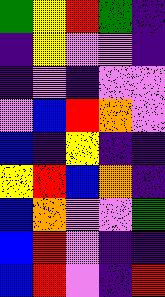[["green", "yellow", "red", "green", "indigo"], ["indigo", "yellow", "violet", "violet", "indigo"], ["indigo", "violet", "indigo", "violet", "violet"], ["violet", "blue", "red", "orange", "violet"], ["blue", "indigo", "yellow", "indigo", "indigo"], ["yellow", "red", "blue", "orange", "indigo"], ["blue", "orange", "violet", "violet", "green"], ["blue", "red", "violet", "indigo", "indigo"], ["blue", "red", "violet", "indigo", "red"]]